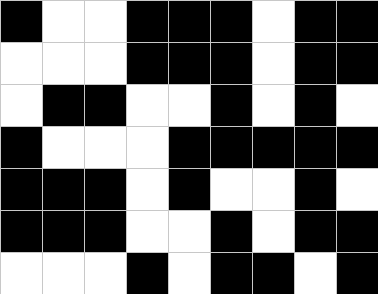[["black", "white", "white", "black", "black", "black", "white", "black", "black"], ["white", "white", "white", "black", "black", "black", "white", "black", "black"], ["white", "black", "black", "white", "white", "black", "white", "black", "white"], ["black", "white", "white", "white", "black", "black", "black", "black", "black"], ["black", "black", "black", "white", "black", "white", "white", "black", "white"], ["black", "black", "black", "white", "white", "black", "white", "black", "black"], ["white", "white", "white", "black", "white", "black", "black", "white", "black"]]